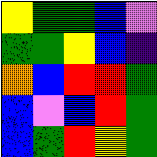[["yellow", "green", "green", "blue", "violet"], ["green", "green", "yellow", "blue", "indigo"], ["orange", "blue", "red", "red", "green"], ["blue", "violet", "blue", "red", "green"], ["blue", "green", "red", "yellow", "green"]]